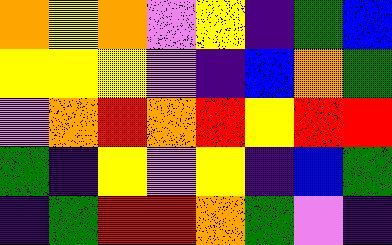[["orange", "yellow", "orange", "violet", "yellow", "indigo", "green", "blue"], ["yellow", "yellow", "yellow", "violet", "indigo", "blue", "orange", "green"], ["violet", "orange", "red", "orange", "red", "yellow", "red", "red"], ["green", "indigo", "yellow", "violet", "yellow", "indigo", "blue", "green"], ["indigo", "green", "red", "red", "orange", "green", "violet", "indigo"]]